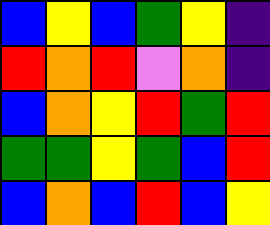[["blue", "yellow", "blue", "green", "yellow", "indigo"], ["red", "orange", "red", "violet", "orange", "indigo"], ["blue", "orange", "yellow", "red", "green", "red"], ["green", "green", "yellow", "green", "blue", "red"], ["blue", "orange", "blue", "red", "blue", "yellow"]]